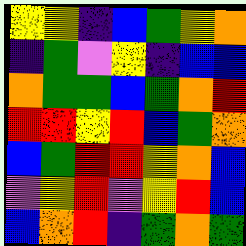[["yellow", "yellow", "indigo", "blue", "green", "yellow", "orange"], ["indigo", "green", "violet", "yellow", "indigo", "blue", "blue"], ["orange", "green", "green", "blue", "green", "orange", "red"], ["red", "red", "yellow", "red", "blue", "green", "orange"], ["blue", "green", "red", "red", "yellow", "orange", "blue"], ["violet", "yellow", "red", "violet", "yellow", "red", "blue"], ["blue", "orange", "red", "indigo", "green", "orange", "green"]]